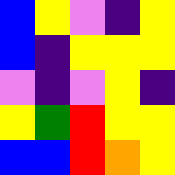[["blue", "yellow", "violet", "indigo", "yellow"], ["blue", "indigo", "yellow", "yellow", "yellow"], ["violet", "indigo", "violet", "yellow", "indigo"], ["yellow", "green", "red", "yellow", "yellow"], ["blue", "blue", "red", "orange", "yellow"]]